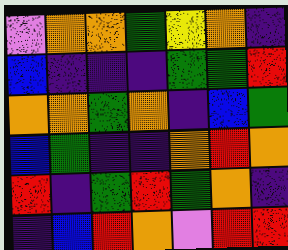[["violet", "orange", "orange", "green", "yellow", "orange", "indigo"], ["blue", "indigo", "indigo", "indigo", "green", "green", "red"], ["orange", "orange", "green", "orange", "indigo", "blue", "green"], ["blue", "green", "indigo", "indigo", "orange", "red", "orange"], ["red", "indigo", "green", "red", "green", "orange", "indigo"], ["indigo", "blue", "red", "orange", "violet", "red", "red"]]